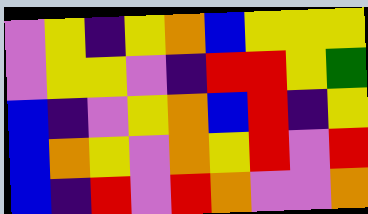[["violet", "yellow", "indigo", "yellow", "orange", "blue", "yellow", "yellow", "yellow"], ["violet", "yellow", "yellow", "violet", "indigo", "red", "red", "yellow", "green"], ["blue", "indigo", "violet", "yellow", "orange", "blue", "red", "indigo", "yellow"], ["blue", "orange", "yellow", "violet", "orange", "yellow", "red", "violet", "red"], ["blue", "indigo", "red", "violet", "red", "orange", "violet", "violet", "orange"]]